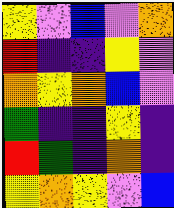[["yellow", "violet", "blue", "violet", "orange"], ["red", "indigo", "indigo", "yellow", "violet"], ["orange", "yellow", "orange", "blue", "violet"], ["green", "indigo", "indigo", "yellow", "indigo"], ["red", "green", "indigo", "orange", "indigo"], ["yellow", "orange", "yellow", "violet", "blue"]]